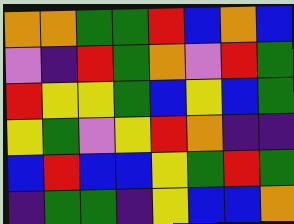[["orange", "orange", "green", "green", "red", "blue", "orange", "blue"], ["violet", "indigo", "red", "green", "orange", "violet", "red", "green"], ["red", "yellow", "yellow", "green", "blue", "yellow", "blue", "green"], ["yellow", "green", "violet", "yellow", "red", "orange", "indigo", "indigo"], ["blue", "red", "blue", "blue", "yellow", "green", "red", "green"], ["indigo", "green", "green", "indigo", "yellow", "blue", "blue", "orange"]]